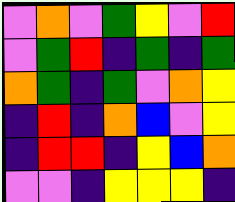[["violet", "orange", "violet", "green", "yellow", "violet", "red"], ["violet", "green", "red", "indigo", "green", "indigo", "green"], ["orange", "green", "indigo", "green", "violet", "orange", "yellow"], ["indigo", "red", "indigo", "orange", "blue", "violet", "yellow"], ["indigo", "red", "red", "indigo", "yellow", "blue", "orange"], ["violet", "violet", "indigo", "yellow", "yellow", "yellow", "indigo"]]